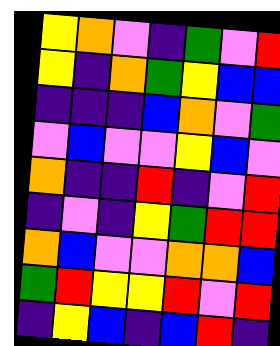[["yellow", "orange", "violet", "indigo", "green", "violet", "red"], ["yellow", "indigo", "orange", "green", "yellow", "blue", "blue"], ["indigo", "indigo", "indigo", "blue", "orange", "violet", "green"], ["violet", "blue", "violet", "violet", "yellow", "blue", "violet"], ["orange", "indigo", "indigo", "red", "indigo", "violet", "red"], ["indigo", "violet", "indigo", "yellow", "green", "red", "red"], ["orange", "blue", "violet", "violet", "orange", "orange", "blue"], ["green", "red", "yellow", "yellow", "red", "violet", "red"], ["indigo", "yellow", "blue", "indigo", "blue", "red", "indigo"]]